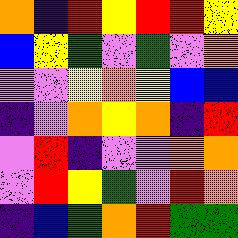[["orange", "indigo", "red", "yellow", "red", "red", "yellow"], ["blue", "yellow", "green", "violet", "green", "violet", "orange"], ["violet", "violet", "yellow", "orange", "yellow", "blue", "blue"], ["indigo", "violet", "orange", "yellow", "orange", "indigo", "red"], ["violet", "red", "indigo", "violet", "violet", "orange", "orange"], ["violet", "red", "yellow", "green", "violet", "red", "orange"], ["indigo", "blue", "green", "orange", "red", "green", "green"]]